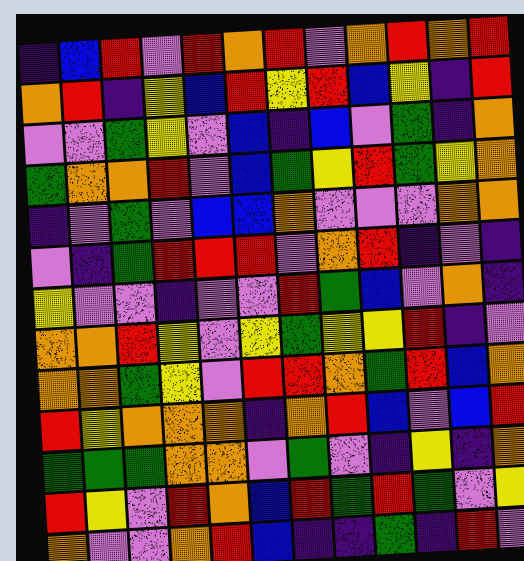[["indigo", "blue", "red", "violet", "red", "orange", "red", "violet", "orange", "red", "orange", "red"], ["orange", "red", "indigo", "yellow", "blue", "red", "yellow", "red", "blue", "yellow", "indigo", "red"], ["violet", "violet", "green", "yellow", "violet", "blue", "indigo", "blue", "violet", "green", "indigo", "orange"], ["green", "orange", "orange", "red", "violet", "blue", "green", "yellow", "red", "green", "yellow", "orange"], ["indigo", "violet", "green", "violet", "blue", "blue", "orange", "violet", "violet", "violet", "orange", "orange"], ["violet", "indigo", "green", "red", "red", "red", "violet", "orange", "red", "indigo", "violet", "indigo"], ["yellow", "violet", "violet", "indigo", "violet", "violet", "red", "green", "blue", "violet", "orange", "indigo"], ["orange", "orange", "red", "yellow", "violet", "yellow", "green", "yellow", "yellow", "red", "indigo", "violet"], ["orange", "orange", "green", "yellow", "violet", "red", "red", "orange", "green", "red", "blue", "orange"], ["red", "yellow", "orange", "orange", "orange", "indigo", "orange", "red", "blue", "violet", "blue", "red"], ["green", "green", "green", "orange", "orange", "violet", "green", "violet", "indigo", "yellow", "indigo", "orange"], ["red", "yellow", "violet", "red", "orange", "blue", "red", "green", "red", "green", "violet", "yellow"], ["orange", "violet", "violet", "orange", "red", "blue", "indigo", "indigo", "green", "indigo", "red", "violet"]]